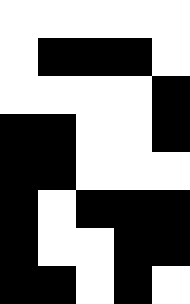[["white", "white", "white", "white", "white"], ["white", "black", "black", "black", "white"], ["white", "white", "white", "white", "black"], ["black", "black", "white", "white", "black"], ["black", "black", "white", "white", "white"], ["black", "white", "black", "black", "black"], ["black", "white", "white", "black", "black"], ["black", "black", "white", "black", "white"]]